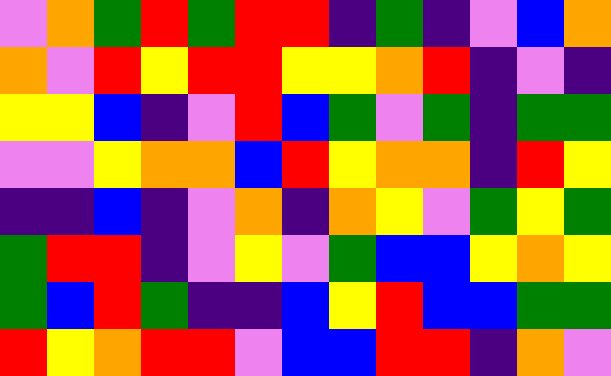[["violet", "orange", "green", "red", "green", "red", "red", "indigo", "green", "indigo", "violet", "blue", "orange"], ["orange", "violet", "red", "yellow", "red", "red", "yellow", "yellow", "orange", "red", "indigo", "violet", "indigo"], ["yellow", "yellow", "blue", "indigo", "violet", "red", "blue", "green", "violet", "green", "indigo", "green", "green"], ["violet", "violet", "yellow", "orange", "orange", "blue", "red", "yellow", "orange", "orange", "indigo", "red", "yellow"], ["indigo", "indigo", "blue", "indigo", "violet", "orange", "indigo", "orange", "yellow", "violet", "green", "yellow", "green"], ["green", "red", "red", "indigo", "violet", "yellow", "violet", "green", "blue", "blue", "yellow", "orange", "yellow"], ["green", "blue", "red", "green", "indigo", "indigo", "blue", "yellow", "red", "blue", "blue", "green", "green"], ["red", "yellow", "orange", "red", "red", "violet", "blue", "blue", "red", "red", "indigo", "orange", "violet"]]